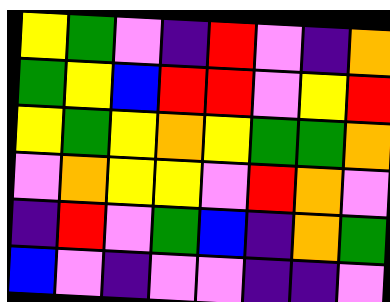[["yellow", "green", "violet", "indigo", "red", "violet", "indigo", "orange"], ["green", "yellow", "blue", "red", "red", "violet", "yellow", "red"], ["yellow", "green", "yellow", "orange", "yellow", "green", "green", "orange"], ["violet", "orange", "yellow", "yellow", "violet", "red", "orange", "violet"], ["indigo", "red", "violet", "green", "blue", "indigo", "orange", "green"], ["blue", "violet", "indigo", "violet", "violet", "indigo", "indigo", "violet"]]